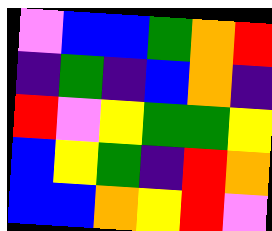[["violet", "blue", "blue", "green", "orange", "red"], ["indigo", "green", "indigo", "blue", "orange", "indigo"], ["red", "violet", "yellow", "green", "green", "yellow"], ["blue", "yellow", "green", "indigo", "red", "orange"], ["blue", "blue", "orange", "yellow", "red", "violet"]]